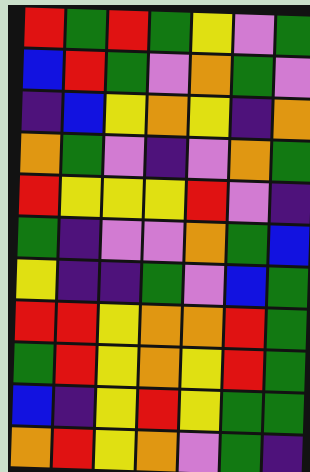[["red", "green", "red", "green", "yellow", "violet", "green"], ["blue", "red", "green", "violet", "orange", "green", "violet"], ["indigo", "blue", "yellow", "orange", "yellow", "indigo", "orange"], ["orange", "green", "violet", "indigo", "violet", "orange", "green"], ["red", "yellow", "yellow", "yellow", "red", "violet", "indigo"], ["green", "indigo", "violet", "violet", "orange", "green", "blue"], ["yellow", "indigo", "indigo", "green", "violet", "blue", "green"], ["red", "red", "yellow", "orange", "orange", "red", "green"], ["green", "red", "yellow", "orange", "yellow", "red", "green"], ["blue", "indigo", "yellow", "red", "yellow", "green", "green"], ["orange", "red", "yellow", "orange", "violet", "green", "indigo"]]